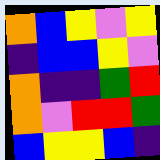[["orange", "blue", "yellow", "violet", "yellow"], ["indigo", "blue", "blue", "yellow", "violet"], ["orange", "indigo", "indigo", "green", "red"], ["orange", "violet", "red", "red", "green"], ["blue", "yellow", "yellow", "blue", "indigo"]]